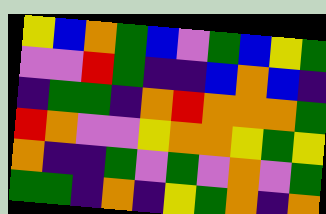[["yellow", "blue", "orange", "green", "blue", "violet", "green", "blue", "yellow", "green"], ["violet", "violet", "red", "green", "indigo", "indigo", "blue", "orange", "blue", "indigo"], ["indigo", "green", "green", "indigo", "orange", "red", "orange", "orange", "orange", "green"], ["red", "orange", "violet", "violet", "yellow", "orange", "orange", "yellow", "green", "yellow"], ["orange", "indigo", "indigo", "green", "violet", "green", "violet", "orange", "violet", "green"], ["green", "green", "indigo", "orange", "indigo", "yellow", "green", "orange", "indigo", "orange"]]